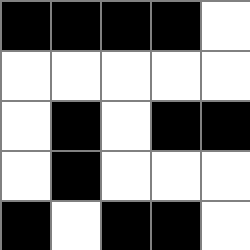[["black", "black", "black", "black", "white"], ["white", "white", "white", "white", "white"], ["white", "black", "white", "black", "black"], ["white", "black", "white", "white", "white"], ["black", "white", "black", "black", "white"]]